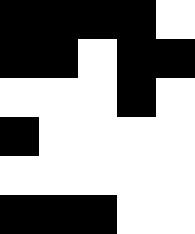[["black", "black", "black", "black", "white"], ["black", "black", "white", "black", "black"], ["white", "white", "white", "black", "white"], ["black", "white", "white", "white", "white"], ["white", "white", "white", "white", "white"], ["black", "black", "black", "white", "white"]]